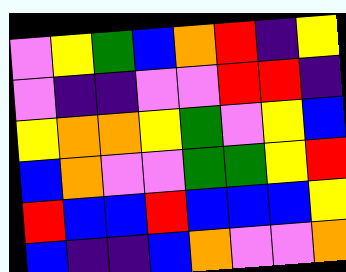[["violet", "yellow", "green", "blue", "orange", "red", "indigo", "yellow"], ["violet", "indigo", "indigo", "violet", "violet", "red", "red", "indigo"], ["yellow", "orange", "orange", "yellow", "green", "violet", "yellow", "blue"], ["blue", "orange", "violet", "violet", "green", "green", "yellow", "red"], ["red", "blue", "blue", "red", "blue", "blue", "blue", "yellow"], ["blue", "indigo", "indigo", "blue", "orange", "violet", "violet", "orange"]]